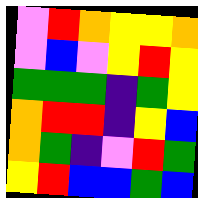[["violet", "red", "orange", "yellow", "yellow", "orange"], ["violet", "blue", "violet", "yellow", "red", "yellow"], ["green", "green", "green", "indigo", "green", "yellow"], ["orange", "red", "red", "indigo", "yellow", "blue"], ["orange", "green", "indigo", "violet", "red", "green"], ["yellow", "red", "blue", "blue", "green", "blue"]]